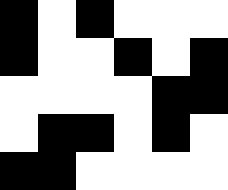[["black", "white", "black", "white", "white", "white"], ["black", "white", "white", "black", "white", "black"], ["white", "white", "white", "white", "black", "black"], ["white", "black", "black", "white", "black", "white"], ["black", "black", "white", "white", "white", "white"]]